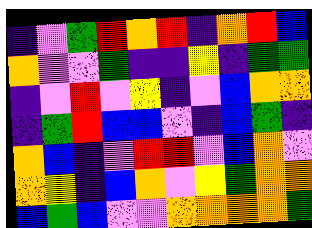[["indigo", "violet", "green", "red", "orange", "red", "indigo", "orange", "red", "blue"], ["orange", "violet", "violet", "green", "indigo", "indigo", "yellow", "indigo", "green", "green"], ["indigo", "violet", "red", "violet", "yellow", "indigo", "violet", "blue", "orange", "orange"], ["indigo", "green", "red", "blue", "blue", "violet", "indigo", "blue", "green", "indigo"], ["orange", "blue", "indigo", "violet", "red", "red", "violet", "blue", "orange", "violet"], ["orange", "yellow", "indigo", "blue", "orange", "violet", "yellow", "green", "orange", "orange"], ["blue", "green", "blue", "violet", "violet", "orange", "orange", "orange", "orange", "green"]]